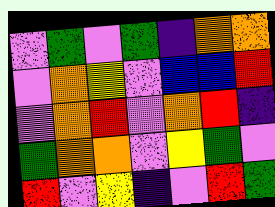[["violet", "green", "violet", "green", "indigo", "orange", "orange"], ["violet", "orange", "yellow", "violet", "blue", "blue", "red"], ["violet", "orange", "red", "violet", "orange", "red", "indigo"], ["green", "orange", "orange", "violet", "yellow", "green", "violet"], ["red", "violet", "yellow", "indigo", "violet", "red", "green"]]